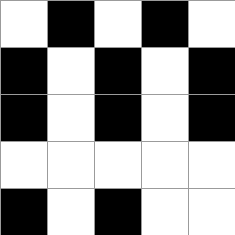[["white", "black", "white", "black", "white"], ["black", "white", "black", "white", "black"], ["black", "white", "black", "white", "black"], ["white", "white", "white", "white", "white"], ["black", "white", "black", "white", "white"]]